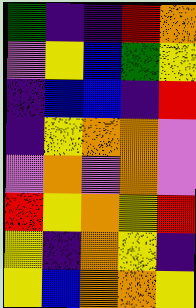[["green", "indigo", "indigo", "red", "orange"], ["violet", "yellow", "blue", "green", "yellow"], ["indigo", "blue", "blue", "indigo", "red"], ["indigo", "yellow", "orange", "orange", "violet"], ["violet", "orange", "violet", "orange", "violet"], ["red", "yellow", "orange", "yellow", "red"], ["yellow", "indigo", "orange", "yellow", "indigo"], ["yellow", "blue", "orange", "orange", "yellow"]]